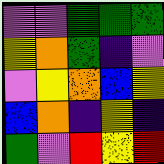[["violet", "violet", "green", "green", "green"], ["yellow", "orange", "green", "indigo", "violet"], ["violet", "yellow", "orange", "blue", "yellow"], ["blue", "orange", "indigo", "yellow", "indigo"], ["green", "violet", "red", "yellow", "red"]]